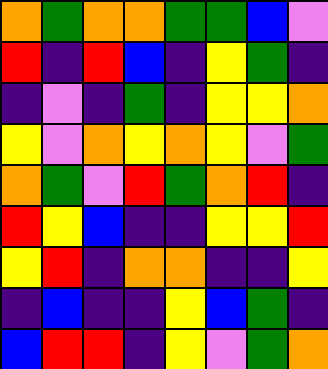[["orange", "green", "orange", "orange", "green", "green", "blue", "violet"], ["red", "indigo", "red", "blue", "indigo", "yellow", "green", "indigo"], ["indigo", "violet", "indigo", "green", "indigo", "yellow", "yellow", "orange"], ["yellow", "violet", "orange", "yellow", "orange", "yellow", "violet", "green"], ["orange", "green", "violet", "red", "green", "orange", "red", "indigo"], ["red", "yellow", "blue", "indigo", "indigo", "yellow", "yellow", "red"], ["yellow", "red", "indigo", "orange", "orange", "indigo", "indigo", "yellow"], ["indigo", "blue", "indigo", "indigo", "yellow", "blue", "green", "indigo"], ["blue", "red", "red", "indigo", "yellow", "violet", "green", "orange"]]